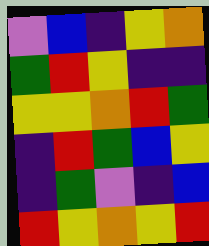[["violet", "blue", "indigo", "yellow", "orange"], ["green", "red", "yellow", "indigo", "indigo"], ["yellow", "yellow", "orange", "red", "green"], ["indigo", "red", "green", "blue", "yellow"], ["indigo", "green", "violet", "indigo", "blue"], ["red", "yellow", "orange", "yellow", "red"]]